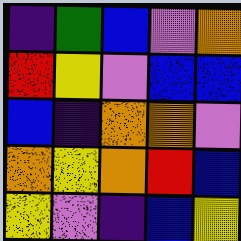[["indigo", "green", "blue", "violet", "orange"], ["red", "yellow", "violet", "blue", "blue"], ["blue", "indigo", "orange", "orange", "violet"], ["orange", "yellow", "orange", "red", "blue"], ["yellow", "violet", "indigo", "blue", "yellow"]]